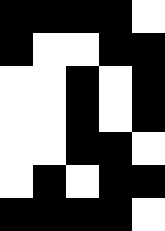[["black", "black", "black", "black", "white"], ["black", "white", "white", "black", "black"], ["white", "white", "black", "white", "black"], ["white", "white", "black", "white", "black"], ["white", "white", "black", "black", "white"], ["white", "black", "white", "black", "black"], ["black", "black", "black", "black", "white"]]